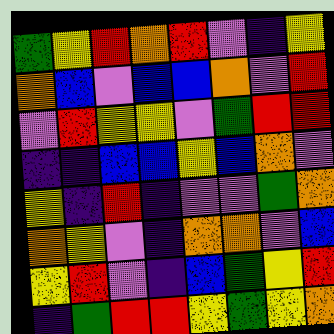[["green", "yellow", "red", "orange", "red", "violet", "indigo", "yellow"], ["orange", "blue", "violet", "blue", "blue", "orange", "violet", "red"], ["violet", "red", "yellow", "yellow", "violet", "green", "red", "red"], ["indigo", "indigo", "blue", "blue", "yellow", "blue", "orange", "violet"], ["yellow", "indigo", "red", "indigo", "violet", "violet", "green", "orange"], ["orange", "yellow", "violet", "indigo", "orange", "orange", "violet", "blue"], ["yellow", "red", "violet", "indigo", "blue", "green", "yellow", "red"], ["indigo", "green", "red", "red", "yellow", "green", "yellow", "orange"]]